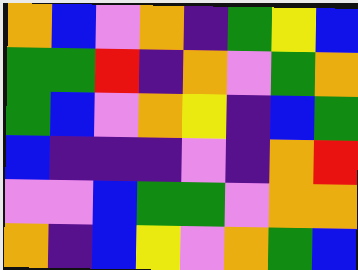[["orange", "blue", "violet", "orange", "indigo", "green", "yellow", "blue"], ["green", "green", "red", "indigo", "orange", "violet", "green", "orange"], ["green", "blue", "violet", "orange", "yellow", "indigo", "blue", "green"], ["blue", "indigo", "indigo", "indigo", "violet", "indigo", "orange", "red"], ["violet", "violet", "blue", "green", "green", "violet", "orange", "orange"], ["orange", "indigo", "blue", "yellow", "violet", "orange", "green", "blue"]]